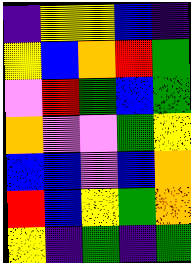[["indigo", "yellow", "yellow", "blue", "indigo"], ["yellow", "blue", "orange", "red", "green"], ["violet", "red", "green", "blue", "green"], ["orange", "violet", "violet", "green", "yellow"], ["blue", "blue", "violet", "blue", "orange"], ["red", "blue", "yellow", "green", "orange"], ["yellow", "indigo", "green", "indigo", "green"]]